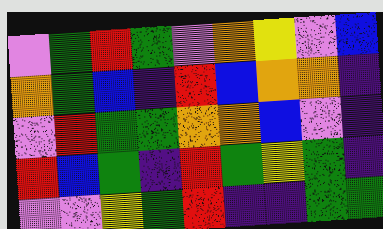[["violet", "green", "red", "green", "violet", "orange", "yellow", "violet", "blue"], ["orange", "green", "blue", "indigo", "red", "blue", "orange", "orange", "indigo"], ["violet", "red", "green", "green", "orange", "orange", "blue", "violet", "indigo"], ["red", "blue", "green", "indigo", "red", "green", "yellow", "green", "indigo"], ["violet", "violet", "yellow", "green", "red", "indigo", "indigo", "green", "green"]]